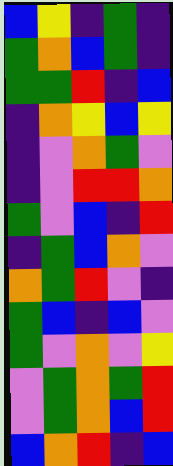[["blue", "yellow", "indigo", "green", "indigo"], ["green", "orange", "blue", "green", "indigo"], ["green", "green", "red", "indigo", "blue"], ["indigo", "orange", "yellow", "blue", "yellow"], ["indigo", "violet", "orange", "green", "violet"], ["indigo", "violet", "red", "red", "orange"], ["green", "violet", "blue", "indigo", "red"], ["indigo", "green", "blue", "orange", "violet"], ["orange", "green", "red", "violet", "indigo"], ["green", "blue", "indigo", "blue", "violet"], ["green", "violet", "orange", "violet", "yellow"], ["violet", "green", "orange", "green", "red"], ["violet", "green", "orange", "blue", "red"], ["blue", "orange", "red", "indigo", "blue"]]